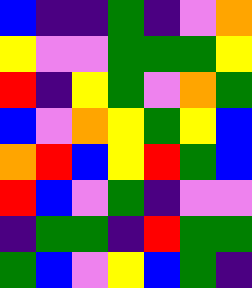[["blue", "indigo", "indigo", "green", "indigo", "violet", "orange"], ["yellow", "violet", "violet", "green", "green", "green", "yellow"], ["red", "indigo", "yellow", "green", "violet", "orange", "green"], ["blue", "violet", "orange", "yellow", "green", "yellow", "blue"], ["orange", "red", "blue", "yellow", "red", "green", "blue"], ["red", "blue", "violet", "green", "indigo", "violet", "violet"], ["indigo", "green", "green", "indigo", "red", "green", "green"], ["green", "blue", "violet", "yellow", "blue", "green", "indigo"]]